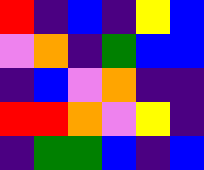[["red", "indigo", "blue", "indigo", "yellow", "blue"], ["violet", "orange", "indigo", "green", "blue", "blue"], ["indigo", "blue", "violet", "orange", "indigo", "indigo"], ["red", "red", "orange", "violet", "yellow", "indigo"], ["indigo", "green", "green", "blue", "indigo", "blue"]]